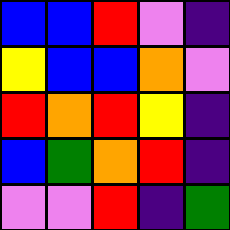[["blue", "blue", "red", "violet", "indigo"], ["yellow", "blue", "blue", "orange", "violet"], ["red", "orange", "red", "yellow", "indigo"], ["blue", "green", "orange", "red", "indigo"], ["violet", "violet", "red", "indigo", "green"]]